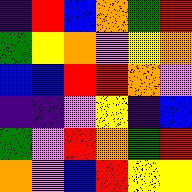[["indigo", "red", "blue", "orange", "green", "red"], ["green", "yellow", "orange", "violet", "yellow", "orange"], ["blue", "blue", "red", "red", "orange", "violet"], ["indigo", "indigo", "violet", "yellow", "indigo", "blue"], ["green", "violet", "red", "orange", "green", "red"], ["orange", "violet", "blue", "red", "yellow", "yellow"]]